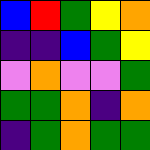[["blue", "red", "green", "yellow", "orange"], ["indigo", "indigo", "blue", "green", "yellow"], ["violet", "orange", "violet", "violet", "green"], ["green", "green", "orange", "indigo", "orange"], ["indigo", "green", "orange", "green", "green"]]